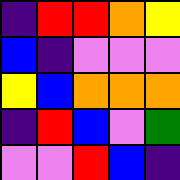[["indigo", "red", "red", "orange", "yellow"], ["blue", "indigo", "violet", "violet", "violet"], ["yellow", "blue", "orange", "orange", "orange"], ["indigo", "red", "blue", "violet", "green"], ["violet", "violet", "red", "blue", "indigo"]]